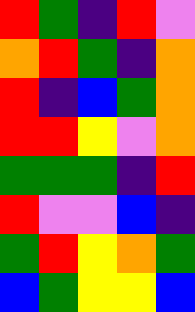[["red", "green", "indigo", "red", "violet"], ["orange", "red", "green", "indigo", "orange"], ["red", "indigo", "blue", "green", "orange"], ["red", "red", "yellow", "violet", "orange"], ["green", "green", "green", "indigo", "red"], ["red", "violet", "violet", "blue", "indigo"], ["green", "red", "yellow", "orange", "green"], ["blue", "green", "yellow", "yellow", "blue"]]